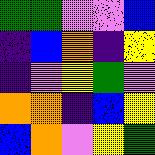[["green", "green", "violet", "violet", "blue"], ["indigo", "blue", "orange", "indigo", "yellow"], ["indigo", "violet", "yellow", "green", "violet"], ["orange", "orange", "indigo", "blue", "yellow"], ["blue", "orange", "violet", "yellow", "green"]]